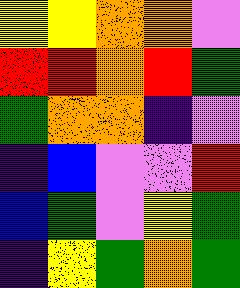[["yellow", "yellow", "orange", "orange", "violet"], ["red", "red", "orange", "red", "green"], ["green", "orange", "orange", "indigo", "violet"], ["indigo", "blue", "violet", "violet", "red"], ["blue", "green", "violet", "yellow", "green"], ["indigo", "yellow", "green", "orange", "green"]]